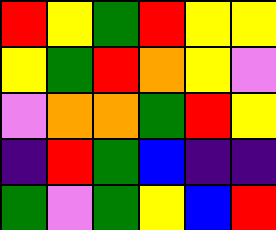[["red", "yellow", "green", "red", "yellow", "yellow"], ["yellow", "green", "red", "orange", "yellow", "violet"], ["violet", "orange", "orange", "green", "red", "yellow"], ["indigo", "red", "green", "blue", "indigo", "indigo"], ["green", "violet", "green", "yellow", "blue", "red"]]